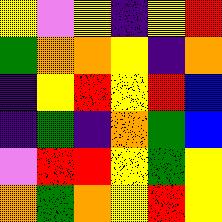[["yellow", "violet", "yellow", "indigo", "yellow", "red"], ["green", "orange", "orange", "yellow", "indigo", "orange"], ["indigo", "yellow", "red", "yellow", "red", "blue"], ["indigo", "green", "indigo", "orange", "green", "blue"], ["violet", "red", "red", "yellow", "green", "yellow"], ["orange", "green", "orange", "yellow", "red", "yellow"]]